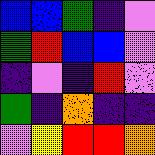[["blue", "blue", "green", "indigo", "violet"], ["green", "red", "blue", "blue", "violet"], ["indigo", "violet", "indigo", "red", "violet"], ["green", "indigo", "orange", "indigo", "indigo"], ["violet", "yellow", "red", "red", "orange"]]